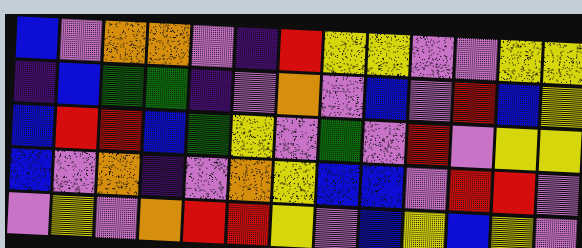[["blue", "violet", "orange", "orange", "violet", "indigo", "red", "yellow", "yellow", "violet", "violet", "yellow", "yellow"], ["indigo", "blue", "green", "green", "indigo", "violet", "orange", "violet", "blue", "violet", "red", "blue", "yellow"], ["blue", "red", "red", "blue", "green", "yellow", "violet", "green", "violet", "red", "violet", "yellow", "yellow"], ["blue", "violet", "orange", "indigo", "violet", "orange", "yellow", "blue", "blue", "violet", "red", "red", "violet"], ["violet", "yellow", "violet", "orange", "red", "red", "yellow", "violet", "blue", "yellow", "blue", "yellow", "violet"]]